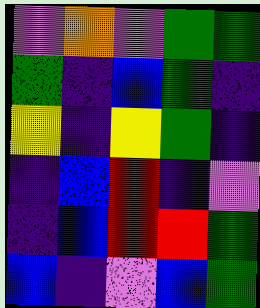[["violet", "orange", "violet", "green", "green"], ["green", "indigo", "blue", "green", "indigo"], ["yellow", "indigo", "yellow", "green", "indigo"], ["indigo", "blue", "red", "indigo", "violet"], ["indigo", "blue", "red", "red", "green"], ["blue", "indigo", "violet", "blue", "green"]]